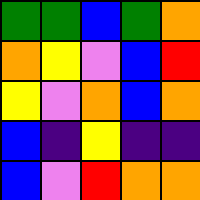[["green", "green", "blue", "green", "orange"], ["orange", "yellow", "violet", "blue", "red"], ["yellow", "violet", "orange", "blue", "orange"], ["blue", "indigo", "yellow", "indigo", "indigo"], ["blue", "violet", "red", "orange", "orange"]]